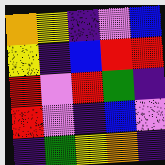[["orange", "yellow", "indigo", "violet", "blue"], ["yellow", "indigo", "blue", "red", "red"], ["red", "violet", "red", "green", "indigo"], ["red", "violet", "indigo", "blue", "violet"], ["indigo", "green", "yellow", "orange", "indigo"]]